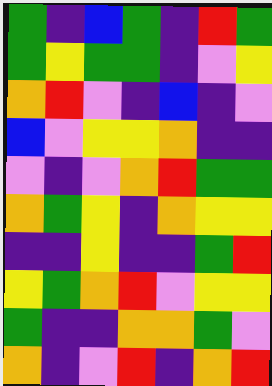[["green", "indigo", "blue", "green", "indigo", "red", "green"], ["green", "yellow", "green", "green", "indigo", "violet", "yellow"], ["orange", "red", "violet", "indigo", "blue", "indigo", "violet"], ["blue", "violet", "yellow", "yellow", "orange", "indigo", "indigo"], ["violet", "indigo", "violet", "orange", "red", "green", "green"], ["orange", "green", "yellow", "indigo", "orange", "yellow", "yellow"], ["indigo", "indigo", "yellow", "indigo", "indigo", "green", "red"], ["yellow", "green", "orange", "red", "violet", "yellow", "yellow"], ["green", "indigo", "indigo", "orange", "orange", "green", "violet"], ["orange", "indigo", "violet", "red", "indigo", "orange", "red"]]